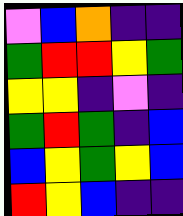[["violet", "blue", "orange", "indigo", "indigo"], ["green", "red", "red", "yellow", "green"], ["yellow", "yellow", "indigo", "violet", "indigo"], ["green", "red", "green", "indigo", "blue"], ["blue", "yellow", "green", "yellow", "blue"], ["red", "yellow", "blue", "indigo", "indigo"]]